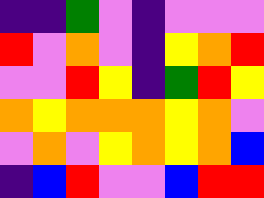[["indigo", "indigo", "green", "violet", "indigo", "violet", "violet", "violet"], ["red", "violet", "orange", "violet", "indigo", "yellow", "orange", "red"], ["violet", "violet", "red", "yellow", "indigo", "green", "red", "yellow"], ["orange", "yellow", "orange", "orange", "orange", "yellow", "orange", "violet"], ["violet", "orange", "violet", "yellow", "orange", "yellow", "orange", "blue"], ["indigo", "blue", "red", "violet", "violet", "blue", "red", "red"]]